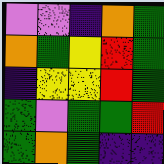[["violet", "violet", "indigo", "orange", "green"], ["orange", "green", "yellow", "red", "green"], ["indigo", "yellow", "yellow", "red", "green"], ["green", "violet", "green", "green", "red"], ["green", "orange", "green", "indigo", "indigo"]]